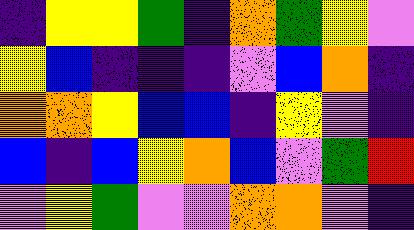[["indigo", "yellow", "yellow", "green", "indigo", "orange", "green", "yellow", "violet"], ["yellow", "blue", "indigo", "indigo", "indigo", "violet", "blue", "orange", "indigo"], ["orange", "orange", "yellow", "blue", "blue", "indigo", "yellow", "violet", "indigo"], ["blue", "indigo", "blue", "yellow", "orange", "blue", "violet", "green", "red"], ["violet", "yellow", "green", "violet", "violet", "orange", "orange", "violet", "indigo"]]